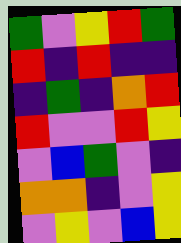[["green", "violet", "yellow", "red", "green"], ["red", "indigo", "red", "indigo", "indigo"], ["indigo", "green", "indigo", "orange", "red"], ["red", "violet", "violet", "red", "yellow"], ["violet", "blue", "green", "violet", "indigo"], ["orange", "orange", "indigo", "violet", "yellow"], ["violet", "yellow", "violet", "blue", "yellow"]]